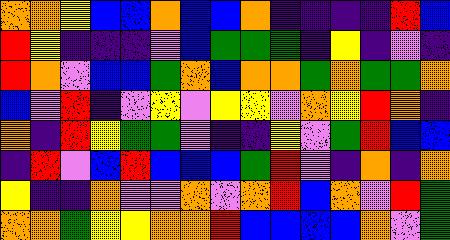[["orange", "orange", "yellow", "blue", "blue", "orange", "blue", "blue", "orange", "indigo", "indigo", "indigo", "indigo", "red", "blue"], ["red", "yellow", "indigo", "indigo", "indigo", "violet", "blue", "green", "green", "green", "indigo", "yellow", "indigo", "violet", "indigo"], ["red", "orange", "violet", "blue", "blue", "green", "orange", "blue", "orange", "orange", "green", "orange", "green", "green", "orange"], ["blue", "violet", "red", "indigo", "violet", "yellow", "violet", "yellow", "yellow", "violet", "orange", "yellow", "red", "orange", "indigo"], ["orange", "indigo", "red", "yellow", "green", "green", "violet", "indigo", "indigo", "yellow", "violet", "green", "red", "blue", "blue"], ["indigo", "red", "violet", "blue", "red", "blue", "blue", "blue", "green", "red", "violet", "indigo", "orange", "indigo", "orange"], ["yellow", "indigo", "indigo", "orange", "violet", "violet", "orange", "violet", "orange", "red", "blue", "orange", "violet", "red", "green"], ["orange", "orange", "green", "yellow", "yellow", "orange", "orange", "red", "blue", "blue", "blue", "blue", "orange", "violet", "green"]]